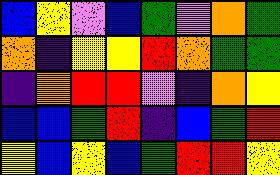[["blue", "yellow", "violet", "blue", "green", "violet", "orange", "green"], ["orange", "indigo", "yellow", "yellow", "red", "orange", "green", "green"], ["indigo", "orange", "red", "red", "violet", "indigo", "orange", "yellow"], ["blue", "blue", "green", "red", "indigo", "blue", "green", "red"], ["yellow", "blue", "yellow", "blue", "green", "red", "red", "yellow"]]